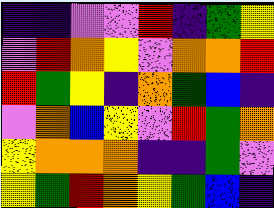[["indigo", "indigo", "violet", "violet", "red", "indigo", "green", "yellow"], ["violet", "red", "orange", "yellow", "violet", "orange", "orange", "red"], ["red", "green", "yellow", "indigo", "orange", "green", "blue", "indigo"], ["violet", "orange", "blue", "yellow", "violet", "red", "green", "orange"], ["yellow", "orange", "orange", "orange", "indigo", "indigo", "green", "violet"], ["yellow", "green", "red", "orange", "yellow", "green", "blue", "indigo"]]